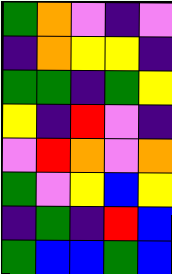[["green", "orange", "violet", "indigo", "violet"], ["indigo", "orange", "yellow", "yellow", "indigo"], ["green", "green", "indigo", "green", "yellow"], ["yellow", "indigo", "red", "violet", "indigo"], ["violet", "red", "orange", "violet", "orange"], ["green", "violet", "yellow", "blue", "yellow"], ["indigo", "green", "indigo", "red", "blue"], ["green", "blue", "blue", "green", "blue"]]